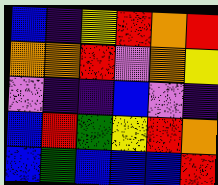[["blue", "indigo", "yellow", "red", "orange", "red"], ["orange", "orange", "red", "violet", "orange", "yellow"], ["violet", "indigo", "indigo", "blue", "violet", "indigo"], ["blue", "red", "green", "yellow", "red", "orange"], ["blue", "green", "blue", "blue", "blue", "red"]]